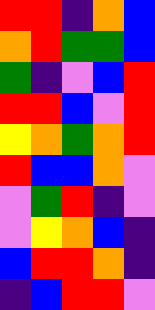[["red", "red", "indigo", "orange", "blue"], ["orange", "red", "green", "green", "blue"], ["green", "indigo", "violet", "blue", "red"], ["red", "red", "blue", "violet", "red"], ["yellow", "orange", "green", "orange", "red"], ["red", "blue", "blue", "orange", "violet"], ["violet", "green", "red", "indigo", "violet"], ["violet", "yellow", "orange", "blue", "indigo"], ["blue", "red", "red", "orange", "indigo"], ["indigo", "blue", "red", "red", "violet"]]